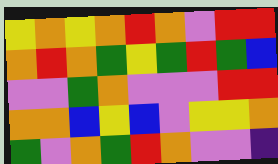[["yellow", "orange", "yellow", "orange", "red", "orange", "violet", "red", "red"], ["orange", "red", "orange", "green", "yellow", "green", "red", "green", "blue"], ["violet", "violet", "green", "orange", "violet", "violet", "violet", "red", "red"], ["orange", "orange", "blue", "yellow", "blue", "violet", "yellow", "yellow", "orange"], ["green", "violet", "orange", "green", "red", "orange", "violet", "violet", "indigo"]]